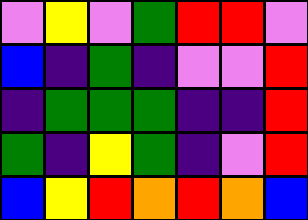[["violet", "yellow", "violet", "green", "red", "red", "violet"], ["blue", "indigo", "green", "indigo", "violet", "violet", "red"], ["indigo", "green", "green", "green", "indigo", "indigo", "red"], ["green", "indigo", "yellow", "green", "indigo", "violet", "red"], ["blue", "yellow", "red", "orange", "red", "orange", "blue"]]